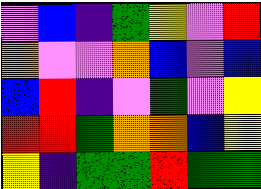[["violet", "blue", "indigo", "green", "yellow", "violet", "red"], ["orange", "violet", "violet", "orange", "blue", "violet", "blue"], ["blue", "red", "indigo", "violet", "green", "violet", "yellow"], ["red", "red", "green", "orange", "orange", "blue", "yellow"], ["yellow", "indigo", "green", "green", "red", "green", "green"]]